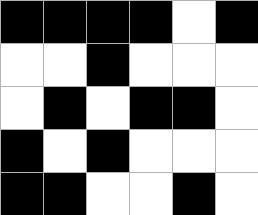[["black", "black", "black", "black", "white", "black"], ["white", "white", "black", "white", "white", "white"], ["white", "black", "white", "black", "black", "white"], ["black", "white", "black", "white", "white", "white"], ["black", "black", "white", "white", "black", "white"]]